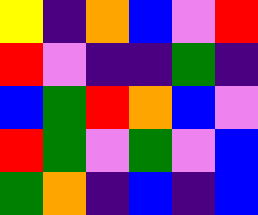[["yellow", "indigo", "orange", "blue", "violet", "red"], ["red", "violet", "indigo", "indigo", "green", "indigo"], ["blue", "green", "red", "orange", "blue", "violet"], ["red", "green", "violet", "green", "violet", "blue"], ["green", "orange", "indigo", "blue", "indigo", "blue"]]